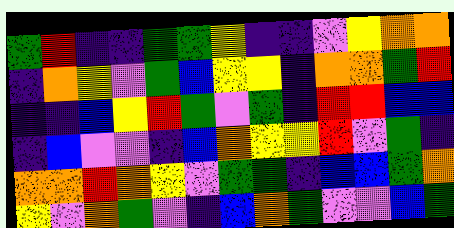[["green", "red", "indigo", "indigo", "green", "green", "yellow", "indigo", "indigo", "violet", "yellow", "orange", "orange"], ["indigo", "orange", "yellow", "violet", "green", "blue", "yellow", "yellow", "indigo", "orange", "orange", "green", "red"], ["indigo", "indigo", "blue", "yellow", "red", "green", "violet", "green", "indigo", "red", "red", "blue", "blue"], ["indigo", "blue", "violet", "violet", "indigo", "blue", "orange", "yellow", "yellow", "red", "violet", "green", "indigo"], ["orange", "orange", "red", "orange", "yellow", "violet", "green", "green", "indigo", "blue", "blue", "green", "orange"], ["yellow", "violet", "orange", "green", "violet", "indigo", "blue", "orange", "green", "violet", "violet", "blue", "green"]]